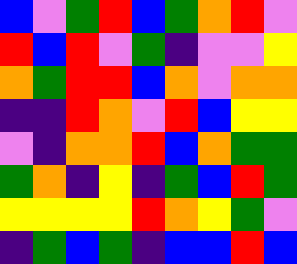[["blue", "violet", "green", "red", "blue", "green", "orange", "red", "violet"], ["red", "blue", "red", "violet", "green", "indigo", "violet", "violet", "yellow"], ["orange", "green", "red", "red", "blue", "orange", "violet", "orange", "orange"], ["indigo", "indigo", "red", "orange", "violet", "red", "blue", "yellow", "yellow"], ["violet", "indigo", "orange", "orange", "red", "blue", "orange", "green", "green"], ["green", "orange", "indigo", "yellow", "indigo", "green", "blue", "red", "green"], ["yellow", "yellow", "yellow", "yellow", "red", "orange", "yellow", "green", "violet"], ["indigo", "green", "blue", "green", "indigo", "blue", "blue", "red", "blue"]]